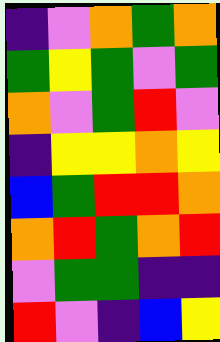[["indigo", "violet", "orange", "green", "orange"], ["green", "yellow", "green", "violet", "green"], ["orange", "violet", "green", "red", "violet"], ["indigo", "yellow", "yellow", "orange", "yellow"], ["blue", "green", "red", "red", "orange"], ["orange", "red", "green", "orange", "red"], ["violet", "green", "green", "indigo", "indigo"], ["red", "violet", "indigo", "blue", "yellow"]]